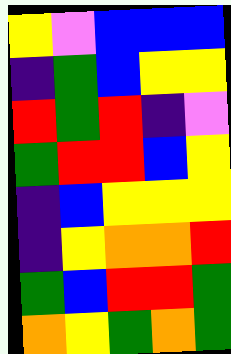[["yellow", "violet", "blue", "blue", "blue"], ["indigo", "green", "blue", "yellow", "yellow"], ["red", "green", "red", "indigo", "violet"], ["green", "red", "red", "blue", "yellow"], ["indigo", "blue", "yellow", "yellow", "yellow"], ["indigo", "yellow", "orange", "orange", "red"], ["green", "blue", "red", "red", "green"], ["orange", "yellow", "green", "orange", "green"]]